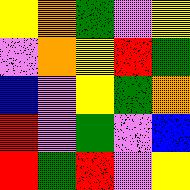[["yellow", "orange", "green", "violet", "yellow"], ["violet", "orange", "yellow", "red", "green"], ["blue", "violet", "yellow", "green", "orange"], ["red", "violet", "green", "violet", "blue"], ["red", "green", "red", "violet", "yellow"]]